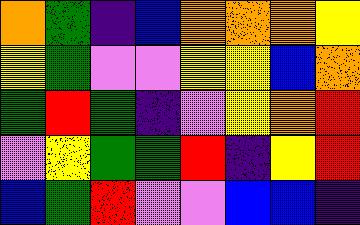[["orange", "green", "indigo", "blue", "orange", "orange", "orange", "yellow"], ["yellow", "green", "violet", "violet", "yellow", "yellow", "blue", "orange"], ["green", "red", "green", "indigo", "violet", "yellow", "orange", "red"], ["violet", "yellow", "green", "green", "red", "indigo", "yellow", "red"], ["blue", "green", "red", "violet", "violet", "blue", "blue", "indigo"]]